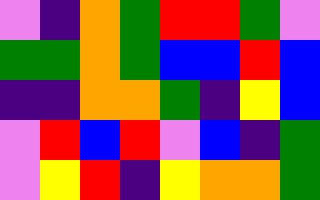[["violet", "indigo", "orange", "green", "red", "red", "green", "violet"], ["green", "green", "orange", "green", "blue", "blue", "red", "blue"], ["indigo", "indigo", "orange", "orange", "green", "indigo", "yellow", "blue"], ["violet", "red", "blue", "red", "violet", "blue", "indigo", "green"], ["violet", "yellow", "red", "indigo", "yellow", "orange", "orange", "green"]]